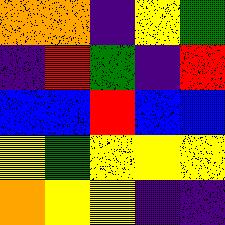[["orange", "orange", "indigo", "yellow", "green"], ["indigo", "red", "green", "indigo", "red"], ["blue", "blue", "red", "blue", "blue"], ["yellow", "green", "yellow", "yellow", "yellow"], ["orange", "yellow", "yellow", "indigo", "indigo"]]